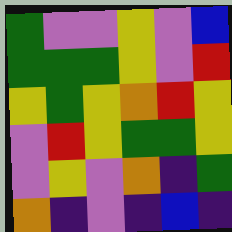[["green", "violet", "violet", "yellow", "violet", "blue"], ["green", "green", "green", "yellow", "violet", "red"], ["yellow", "green", "yellow", "orange", "red", "yellow"], ["violet", "red", "yellow", "green", "green", "yellow"], ["violet", "yellow", "violet", "orange", "indigo", "green"], ["orange", "indigo", "violet", "indigo", "blue", "indigo"]]